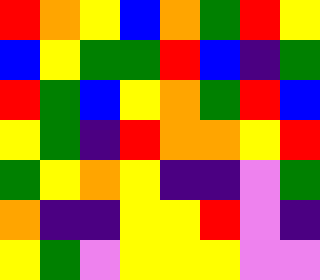[["red", "orange", "yellow", "blue", "orange", "green", "red", "yellow"], ["blue", "yellow", "green", "green", "red", "blue", "indigo", "green"], ["red", "green", "blue", "yellow", "orange", "green", "red", "blue"], ["yellow", "green", "indigo", "red", "orange", "orange", "yellow", "red"], ["green", "yellow", "orange", "yellow", "indigo", "indigo", "violet", "green"], ["orange", "indigo", "indigo", "yellow", "yellow", "red", "violet", "indigo"], ["yellow", "green", "violet", "yellow", "yellow", "yellow", "violet", "violet"]]